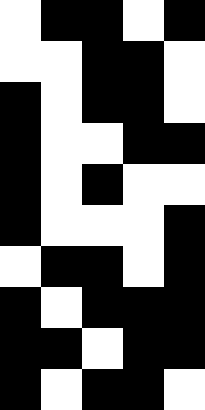[["white", "black", "black", "white", "black"], ["white", "white", "black", "black", "white"], ["black", "white", "black", "black", "white"], ["black", "white", "white", "black", "black"], ["black", "white", "black", "white", "white"], ["black", "white", "white", "white", "black"], ["white", "black", "black", "white", "black"], ["black", "white", "black", "black", "black"], ["black", "black", "white", "black", "black"], ["black", "white", "black", "black", "white"]]